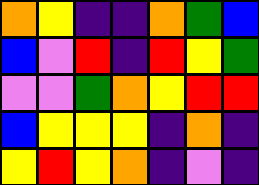[["orange", "yellow", "indigo", "indigo", "orange", "green", "blue"], ["blue", "violet", "red", "indigo", "red", "yellow", "green"], ["violet", "violet", "green", "orange", "yellow", "red", "red"], ["blue", "yellow", "yellow", "yellow", "indigo", "orange", "indigo"], ["yellow", "red", "yellow", "orange", "indigo", "violet", "indigo"]]